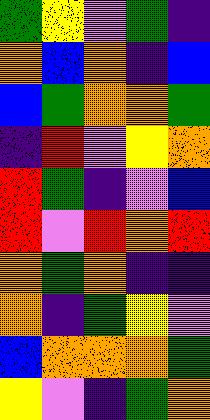[["green", "yellow", "violet", "green", "indigo"], ["orange", "blue", "orange", "indigo", "blue"], ["blue", "green", "orange", "orange", "green"], ["indigo", "red", "violet", "yellow", "orange"], ["red", "green", "indigo", "violet", "blue"], ["red", "violet", "red", "orange", "red"], ["orange", "green", "orange", "indigo", "indigo"], ["orange", "indigo", "green", "yellow", "violet"], ["blue", "orange", "orange", "orange", "green"], ["yellow", "violet", "indigo", "green", "orange"]]